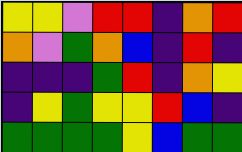[["yellow", "yellow", "violet", "red", "red", "indigo", "orange", "red"], ["orange", "violet", "green", "orange", "blue", "indigo", "red", "indigo"], ["indigo", "indigo", "indigo", "green", "red", "indigo", "orange", "yellow"], ["indigo", "yellow", "green", "yellow", "yellow", "red", "blue", "indigo"], ["green", "green", "green", "green", "yellow", "blue", "green", "green"]]